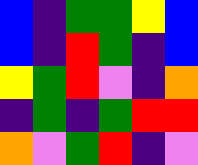[["blue", "indigo", "green", "green", "yellow", "blue"], ["blue", "indigo", "red", "green", "indigo", "blue"], ["yellow", "green", "red", "violet", "indigo", "orange"], ["indigo", "green", "indigo", "green", "red", "red"], ["orange", "violet", "green", "red", "indigo", "violet"]]